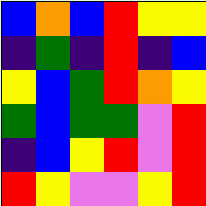[["blue", "orange", "blue", "red", "yellow", "yellow"], ["indigo", "green", "indigo", "red", "indigo", "blue"], ["yellow", "blue", "green", "red", "orange", "yellow"], ["green", "blue", "green", "green", "violet", "red"], ["indigo", "blue", "yellow", "red", "violet", "red"], ["red", "yellow", "violet", "violet", "yellow", "red"]]